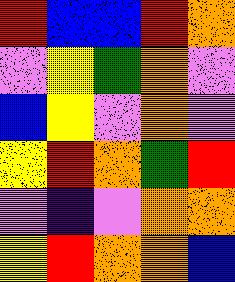[["red", "blue", "blue", "red", "orange"], ["violet", "yellow", "green", "orange", "violet"], ["blue", "yellow", "violet", "orange", "violet"], ["yellow", "red", "orange", "green", "red"], ["violet", "indigo", "violet", "orange", "orange"], ["yellow", "red", "orange", "orange", "blue"]]